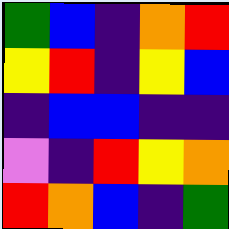[["green", "blue", "indigo", "orange", "red"], ["yellow", "red", "indigo", "yellow", "blue"], ["indigo", "blue", "blue", "indigo", "indigo"], ["violet", "indigo", "red", "yellow", "orange"], ["red", "orange", "blue", "indigo", "green"]]